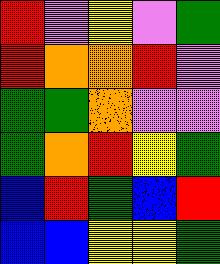[["red", "violet", "yellow", "violet", "green"], ["red", "orange", "orange", "red", "violet"], ["green", "green", "orange", "violet", "violet"], ["green", "orange", "red", "yellow", "green"], ["blue", "red", "green", "blue", "red"], ["blue", "blue", "yellow", "yellow", "green"]]